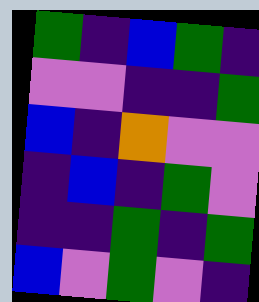[["green", "indigo", "blue", "green", "indigo"], ["violet", "violet", "indigo", "indigo", "green"], ["blue", "indigo", "orange", "violet", "violet"], ["indigo", "blue", "indigo", "green", "violet"], ["indigo", "indigo", "green", "indigo", "green"], ["blue", "violet", "green", "violet", "indigo"]]